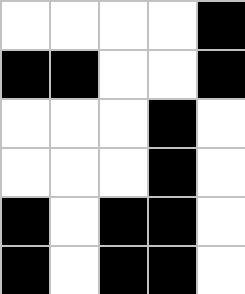[["white", "white", "white", "white", "black"], ["black", "black", "white", "white", "black"], ["white", "white", "white", "black", "white"], ["white", "white", "white", "black", "white"], ["black", "white", "black", "black", "white"], ["black", "white", "black", "black", "white"]]